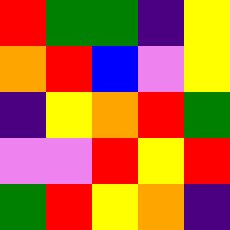[["red", "green", "green", "indigo", "yellow"], ["orange", "red", "blue", "violet", "yellow"], ["indigo", "yellow", "orange", "red", "green"], ["violet", "violet", "red", "yellow", "red"], ["green", "red", "yellow", "orange", "indigo"]]